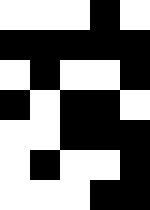[["white", "white", "white", "black", "white"], ["black", "black", "black", "black", "black"], ["white", "black", "white", "white", "black"], ["black", "white", "black", "black", "white"], ["white", "white", "black", "black", "black"], ["white", "black", "white", "white", "black"], ["white", "white", "white", "black", "black"]]